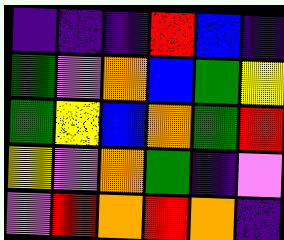[["indigo", "indigo", "indigo", "red", "blue", "indigo"], ["green", "violet", "orange", "blue", "green", "yellow"], ["green", "yellow", "blue", "orange", "green", "red"], ["yellow", "violet", "orange", "green", "indigo", "violet"], ["violet", "red", "orange", "red", "orange", "indigo"]]